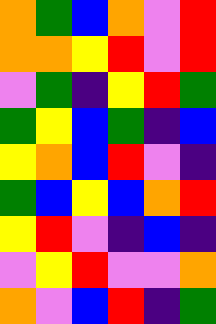[["orange", "green", "blue", "orange", "violet", "red"], ["orange", "orange", "yellow", "red", "violet", "red"], ["violet", "green", "indigo", "yellow", "red", "green"], ["green", "yellow", "blue", "green", "indigo", "blue"], ["yellow", "orange", "blue", "red", "violet", "indigo"], ["green", "blue", "yellow", "blue", "orange", "red"], ["yellow", "red", "violet", "indigo", "blue", "indigo"], ["violet", "yellow", "red", "violet", "violet", "orange"], ["orange", "violet", "blue", "red", "indigo", "green"]]